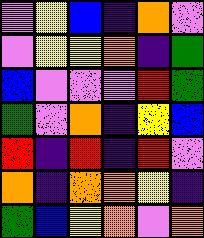[["violet", "yellow", "blue", "indigo", "orange", "violet"], ["violet", "yellow", "yellow", "orange", "indigo", "green"], ["blue", "violet", "violet", "violet", "red", "green"], ["green", "violet", "orange", "indigo", "yellow", "blue"], ["red", "indigo", "red", "indigo", "red", "violet"], ["orange", "indigo", "orange", "orange", "yellow", "indigo"], ["green", "blue", "yellow", "orange", "violet", "orange"]]